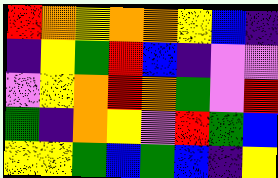[["red", "orange", "yellow", "orange", "orange", "yellow", "blue", "indigo"], ["indigo", "yellow", "green", "red", "blue", "indigo", "violet", "violet"], ["violet", "yellow", "orange", "red", "orange", "green", "violet", "red"], ["green", "indigo", "orange", "yellow", "violet", "red", "green", "blue"], ["yellow", "yellow", "green", "blue", "green", "blue", "indigo", "yellow"]]